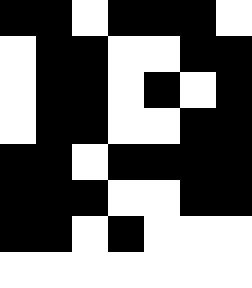[["black", "black", "white", "black", "black", "black", "white"], ["white", "black", "black", "white", "white", "black", "black"], ["white", "black", "black", "white", "black", "white", "black"], ["white", "black", "black", "white", "white", "black", "black"], ["black", "black", "white", "black", "black", "black", "black"], ["black", "black", "black", "white", "white", "black", "black"], ["black", "black", "white", "black", "white", "white", "white"], ["white", "white", "white", "white", "white", "white", "white"]]